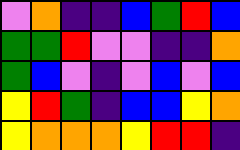[["violet", "orange", "indigo", "indigo", "blue", "green", "red", "blue"], ["green", "green", "red", "violet", "violet", "indigo", "indigo", "orange"], ["green", "blue", "violet", "indigo", "violet", "blue", "violet", "blue"], ["yellow", "red", "green", "indigo", "blue", "blue", "yellow", "orange"], ["yellow", "orange", "orange", "orange", "yellow", "red", "red", "indigo"]]